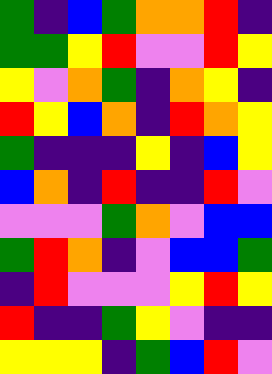[["green", "indigo", "blue", "green", "orange", "orange", "red", "indigo"], ["green", "green", "yellow", "red", "violet", "violet", "red", "yellow"], ["yellow", "violet", "orange", "green", "indigo", "orange", "yellow", "indigo"], ["red", "yellow", "blue", "orange", "indigo", "red", "orange", "yellow"], ["green", "indigo", "indigo", "indigo", "yellow", "indigo", "blue", "yellow"], ["blue", "orange", "indigo", "red", "indigo", "indigo", "red", "violet"], ["violet", "violet", "violet", "green", "orange", "violet", "blue", "blue"], ["green", "red", "orange", "indigo", "violet", "blue", "blue", "green"], ["indigo", "red", "violet", "violet", "violet", "yellow", "red", "yellow"], ["red", "indigo", "indigo", "green", "yellow", "violet", "indigo", "indigo"], ["yellow", "yellow", "yellow", "indigo", "green", "blue", "red", "violet"]]